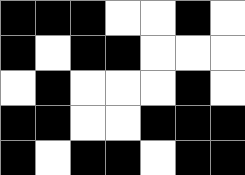[["black", "black", "black", "white", "white", "black", "white"], ["black", "white", "black", "black", "white", "white", "white"], ["white", "black", "white", "white", "white", "black", "white"], ["black", "black", "white", "white", "black", "black", "black"], ["black", "white", "black", "black", "white", "black", "black"]]